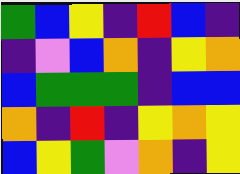[["green", "blue", "yellow", "indigo", "red", "blue", "indigo"], ["indigo", "violet", "blue", "orange", "indigo", "yellow", "orange"], ["blue", "green", "green", "green", "indigo", "blue", "blue"], ["orange", "indigo", "red", "indigo", "yellow", "orange", "yellow"], ["blue", "yellow", "green", "violet", "orange", "indigo", "yellow"]]